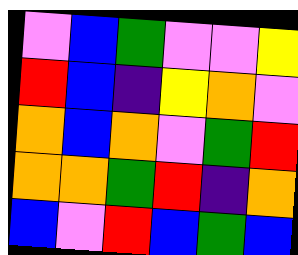[["violet", "blue", "green", "violet", "violet", "yellow"], ["red", "blue", "indigo", "yellow", "orange", "violet"], ["orange", "blue", "orange", "violet", "green", "red"], ["orange", "orange", "green", "red", "indigo", "orange"], ["blue", "violet", "red", "blue", "green", "blue"]]